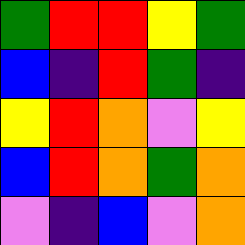[["green", "red", "red", "yellow", "green"], ["blue", "indigo", "red", "green", "indigo"], ["yellow", "red", "orange", "violet", "yellow"], ["blue", "red", "orange", "green", "orange"], ["violet", "indigo", "blue", "violet", "orange"]]